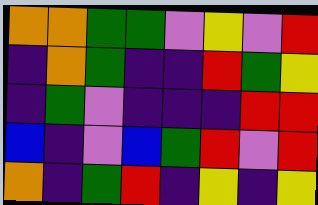[["orange", "orange", "green", "green", "violet", "yellow", "violet", "red"], ["indigo", "orange", "green", "indigo", "indigo", "red", "green", "yellow"], ["indigo", "green", "violet", "indigo", "indigo", "indigo", "red", "red"], ["blue", "indigo", "violet", "blue", "green", "red", "violet", "red"], ["orange", "indigo", "green", "red", "indigo", "yellow", "indigo", "yellow"]]